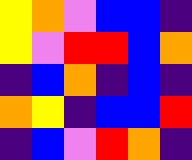[["yellow", "orange", "violet", "blue", "blue", "indigo"], ["yellow", "violet", "red", "red", "blue", "orange"], ["indigo", "blue", "orange", "indigo", "blue", "indigo"], ["orange", "yellow", "indigo", "blue", "blue", "red"], ["indigo", "blue", "violet", "red", "orange", "indigo"]]